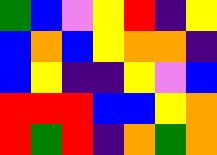[["green", "blue", "violet", "yellow", "red", "indigo", "yellow"], ["blue", "orange", "blue", "yellow", "orange", "orange", "indigo"], ["blue", "yellow", "indigo", "indigo", "yellow", "violet", "blue"], ["red", "red", "red", "blue", "blue", "yellow", "orange"], ["red", "green", "red", "indigo", "orange", "green", "orange"]]